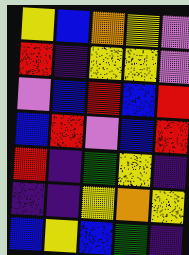[["yellow", "blue", "orange", "yellow", "violet"], ["red", "indigo", "yellow", "yellow", "violet"], ["violet", "blue", "red", "blue", "red"], ["blue", "red", "violet", "blue", "red"], ["red", "indigo", "green", "yellow", "indigo"], ["indigo", "indigo", "yellow", "orange", "yellow"], ["blue", "yellow", "blue", "green", "indigo"]]